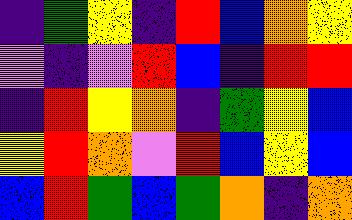[["indigo", "green", "yellow", "indigo", "red", "blue", "orange", "yellow"], ["violet", "indigo", "violet", "red", "blue", "indigo", "red", "red"], ["indigo", "red", "yellow", "orange", "indigo", "green", "yellow", "blue"], ["yellow", "red", "orange", "violet", "red", "blue", "yellow", "blue"], ["blue", "red", "green", "blue", "green", "orange", "indigo", "orange"]]